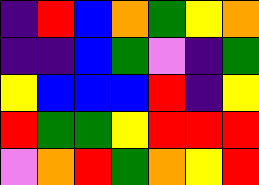[["indigo", "red", "blue", "orange", "green", "yellow", "orange"], ["indigo", "indigo", "blue", "green", "violet", "indigo", "green"], ["yellow", "blue", "blue", "blue", "red", "indigo", "yellow"], ["red", "green", "green", "yellow", "red", "red", "red"], ["violet", "orange", "red", "green", "orange", "yellow", "red"]]